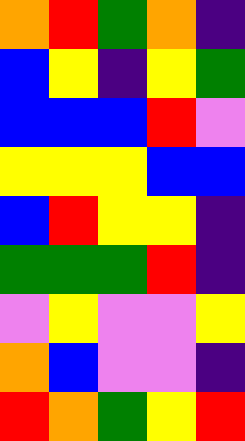[["orange", "red", "green", "orange", "indigo"], ["blue", "yellow", "indigo", "yellow", "green"], ["blue", "blue", "blue", "red", "violet"], ["yellow", "yellow", "yellow", "blue", "blue"], ["blue", "red", "yellow", "yellow", "indigo"], ["green", "green", "green", "red", "indigo"], ["violet", "yellow", "violet", "violet", "yellow"], ["orange", "blue", "violet", "violet", "indigo"], ["red", "orange", "green", "yellow", "red"]]